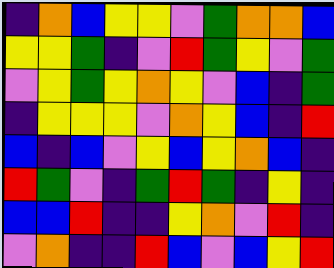[["indigo", "orange", "blue", "yellow", "yellow", "violet", "green", "orange", "orange", "blue"], ["yellow", "yellow", "green", "indigo", "violet", "red", "green", "yellow", "violet", "green"], ["violet", "yellow", "green", "yellow", "orange", "yellow", "violet", "blue", "indigo", "green"], ["indigo", "yellow", "yellow", "yellow", "violet", "orange", "yellow", "blue", "indigo", "red"], ["blue", "indigo", "blue", "violet", "yellow", "blue", "yellow", "orange", "blue", "indigo"], ["red", "green", "violet", "indigo", "green", "red", "green", "indigo", "yellow", "indigo"], ["blue", "blue", "red", "indigo", "indigo", "yellow", "orange", "violet", "red", "indigo"], ["violet", "orange", "indigo", "indigo", "red", "blue", "violet", "blue", "yellow", "red"]]